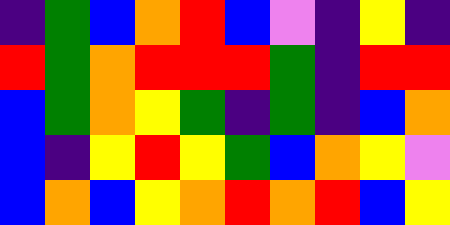[["indigo", "green", "blue", "orange", "red", "blue", "violet", "indigo", "yellow", "indigo"], ["red", "green", "orange", "red", "red", "red", "green", "indigo", "red", "red"], ["blue", "green", "orange", "yellow", "green", "indigo", "green", "indigo", "blue", "orange"], ["blue", "indigo", "yellow", "red", "yellow", "green", "blue", "orange", "yellow", "violet"], ["blue", "orange", "blue", "yellow", "orange", "red", "orange", "red", "blue", "yellow"]]